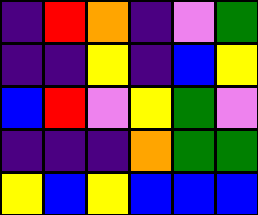[["indigo", "red", "orange", "indigo", "violet", "green"], ["indigo", "indigo", "yellow", "indigo", "blue", "yellow"], ["blue", "red", "violet", "yellow", "green", "violet"], ["indigo", "indigo", "indigo", "orange", "green", "green"], ["yellow", "blue", "yellow", "blue", "blue", "blue"]]